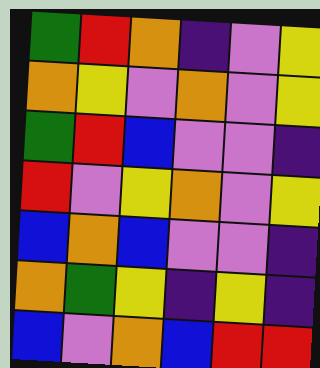[["green", "red", "orange", "indigo", "violet", "yellow"], ["orange", "yellow", "violet", "orange", "violet", "yellow"], ["green", "red", "blue", "violet", "violet", "indigo"], ["red", "violet", "yellow", "orange", "violet", "yellow"], ["blue", "orange", "blue", "violet", "violet", "indigo"], ["orange", "green", "yellow", "indigo", "yellow", "indigo"], ["blue", "violet", "orange", "blue", "red", "red"]]